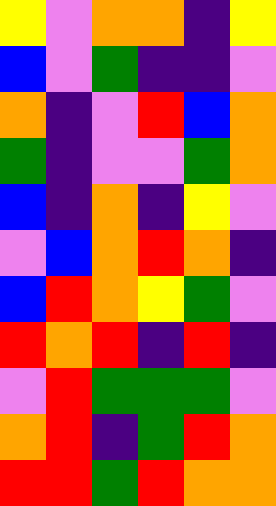[["yellow", "violet", "orange", "orange", "indigo", "yellow"], ["blue", "violet", "green", "indigo", "indigo", "violet"], ["orange", "indigo", "violet", "red", "blue", "orange"], ["green", "indigo", "violet", "violet", "green", "orange"], ["blue", "indigo", "orange", "indigo", "yellow", "violet"], ["violet", "blue", "orange", "red", "orange", "indigo"], ["blue", "red", "orange", "yellow", "green", "violet"], ["red", "orange", "red", "indigo", "red", "indigo"], ["violet", "red", "green", "green", "green", "violet"], ["orange", "red", "indigo", "green", "red", "orange"], ["red", "red", "green", "red", "orange", "orange"]]